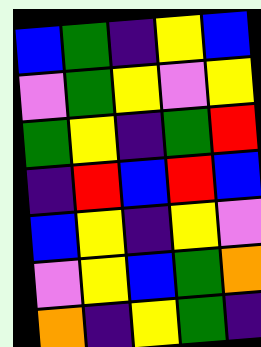[["blue", "green", "indigo", "yellow", "blue"], ["violet", "green", "yellow", "violet", "yellow"], ["green", "yellow", "indigo", "green", "red"], ["indigo", "red", "blue", "red", "blue"], ["blue", "yellow", "indigo", "yellow", "violet"], ["violet", "yellow", "blue", "green", "orange"], ["orange", "indigo", "yellow", "green", "indigo"]]